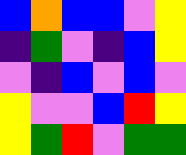[["blue", "orange", "blue", "blue", "violet", "yellow"], ["indigo", "green", "violet", "indigo", "blue", "yellow"], ["violet", "indigo", "blue", "violet", "blue", "violet"], ["yellow", "violet", "violet", "blue", "red", "yellow"], ["yellow", "green", "red", "violet", "green", "green"]]